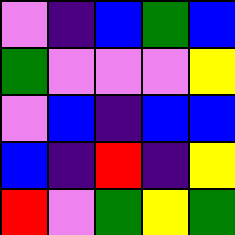[["violet", "indigo", "blue", "green", "blue"], ["green", "violet", "violet", "violet", "yellow"], ["violet", "blue", "indigo", "blue", "blue"], ["blue", "indigo", "red", "indigo", "yellow"], ["red", "violet", "green", "yellow", "green"]]